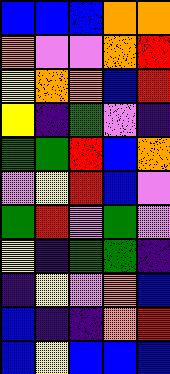[["blue", "blue", "blue", "orange", "orange"], ["orange", "violet", "violet", "orange", "red"], ["yellow", "orange", "orange", "blue", "red"], ["yellow", "indigo", "green", "violet", "indigo"], ["green", "green", "red", "blue", "orange"], ["violet", "yellow", "red", "blue", "violet"], ["green", "red", "violet", "green", "violet"], ["yellow", "indigo", "green", "green", "indigo"], ["indigo", "yellow", "violet", "orange", "blue"], ["blue", "indigo", "indigo", "orange", "red"], ["blue", "yellow", "blue", "blue", "blue"]]